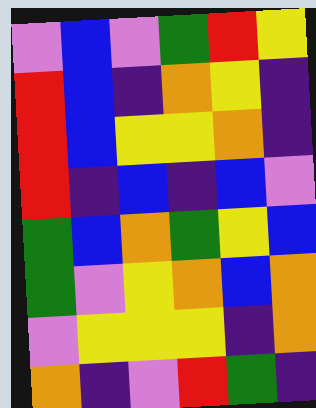[["violet", "blue", "violet", "green", "red", "yellow"], ["red", "blue", "indigo", "orange", "yellow", "indigo"], ["red", "blue", "yellow", "yellow", "orange", "indigo"], ["red", "indigo", "blue", "indigo", "blue", "violet"], ["green", "blue", "orange", "green", "yellow", "blue"], ["green", "violet", "yellow", "orange", "blue", "orange"], ["violet", "yellow", "yellow", "yellow", "indigo", "orange"], ["orange", "indigo", "violet", "red", "green", "indigo"]]